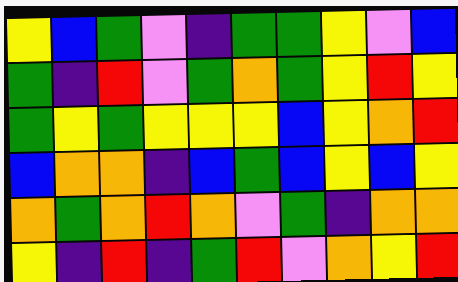[["yellow", "blue", "green", "violet", "indigo", "green", "green", "yellow", "violet", "blue"], ["green", "indigo", "red", "violet", "green", "orange", "green", "yellow", "red", "yellow"], ["green", "yellow", "green", "yellow", "yellow", "yellow", "blue", "yellow", "orange", "red"], ["blue", "orange", "orange", "indigo", "blue", "green", "blue", "yellow", "blue", "yellow"], ["orange", "green", "orange", "red", "orange", "violet", "green", "indigo", "orange", "orange"], ["yellow", "indigo", "red", "indigo", "green", "red", "violet", "orange", "yellow", "red"]]